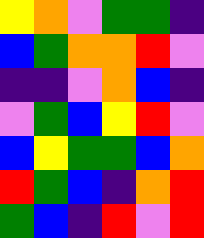[["yellow", "orange", "violet", "green", "green", "indigo"], ["blue", "green", "orange", "orange", "red", "violet"], ["indigo", "indigo", "violet", "orange", "blue", "indigo"], ["violet", "green", "blue", "yellow", "red", "violet"], ["blue", "yellow", "green", "green", "blue", "orange"], ["red", "green", "blue", "indigo", "orange", "red"], ["green", "blue", "indigo", "red", "violet", "red"]]